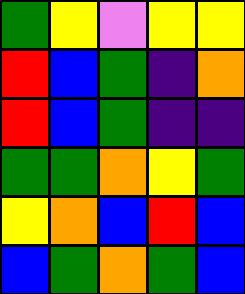[["green", "yellow", "violet", "yellow", "yellow"], ["red", "blue", "green", "indigo", "orange"], ["red", "blue", "green", "indigo", "indigo"], ["green", "green", "orange", "yellow", "green"], ["yellow", "orange", "blue", "red", "blue"], ["blue", "green", "orange", "green", "blue"]]